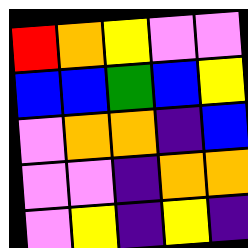[["red", "orange", "yellow", "violet", "violet"], ["blue", "blue", "green", "blue", "yellow"], ["violet", "orange", "orange", "indigo", "blue"], ["violet", "violet", "indigo", "orange", "orange"], ["violet", "yellow", "indigo", "yellow", "indigo"]]